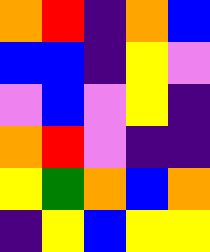[["orange", "red", "indigo", "orange", "blue"], ["blue", "blue", "indigo", "yellow", "violet"], ["violet", "blue", "violet", "yellow", "indigo"], ["orange", "red", "violet", "indigo", "indigo"], ["yellow", "green", "orange", "blue", "orange"], ["indigo", "yellow", "blue", "yellow", "yellow"]]